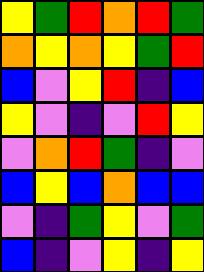[["yellow", "green", "red", "orange", "red", "green"], ["orange", "yellow", "orange", "yellow", "green", "red"], ["blue", "violet", "yellow", "red", "indigo", "blue"], ["yellow", "violet", "indigo", "violet", "red", "yellow"], ["violet", "orange", "red", "green", "indigo", "violet"], ["blue", "yellow", "blue", "orange", "blue", "blue"], ["violet", "indigo", "green", "yellow", "violet", "green"], ["blue", "indigo", "violet", "yellow", "indigo", "yellow"]]